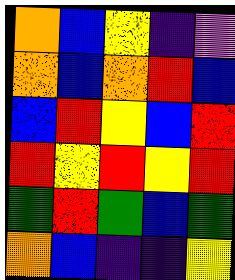[["orange", "blue", "yellow", "indigo", "violet"], ["orange", "blue", "orange", "red", "blue"], ["blue", "red", "yellow", "blue", "red"], ["red", "yellow", "red", "yellow", "red"], ["green", "red", "green", "blue", "green"], ["orange", "blue", "indigo", "indigo", "yellow"]]